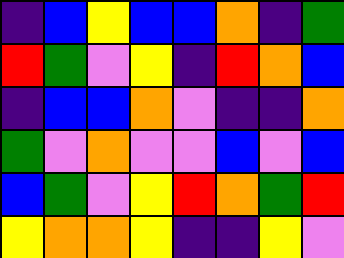[["indigo", "blue", "yellow", "blue", "blue", "orange", "indigo", "green"], ["red", "green", "violet", "yellow", "indigo", "red", "orange", "blue"], ["indigo", "blue", "blue", "orange", "violet", "indigo", "indigo", "orange"], ["green", "violet", "orange", "violet", "violet", "blue", "violet", "blue"], ["blue", "green", "violet", "yellow", "red", "orange", "green", "red"], ["yellow", "orange", "orange", "yellow", "indigo", "indigo", "yellow", "violet"]]